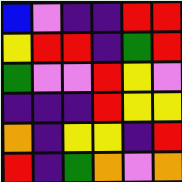[["blue", "violet", "indigo", "indigo", "red", "red"], ["yellow", "red", "red", "indigo", "green", "red"], ["green", "violet", "violet", "red", "yellow", "violet"], ["indigo", "indigo", "indigo", "red", "yellow", "yellow"], ["orange", "indigo", "yellow", "yellow", "indigo", "red"], ["red", "indigo", "green", "orange", "violet", "orange"]]